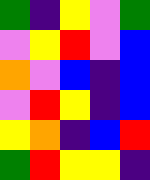[["green", "indigo", "yellow", "violet", "green"], ["violet", "yellow", "red", "violet", "blue"], ["orange", "violet", "blue", "indigo", "blue"], ["violet", "red", "yellow", "indigo", "blue"], ["yellow", "orange", "indigo", "blue", "red"], ["green", "red", "yellow", "yellow", "indigo"]]